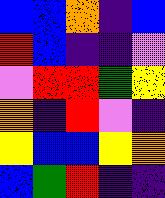[["blue", "blue", "orange", "indigo", "blue"], ["red", "blue", "indigo", "indigo", "violet"], ["violet", "red", "red", "green", "yellow"], ["orange", "indigo", "red", "violet", "indigo"], ["yellow", "blue", "blue", "yellow", "orange"], ["blue", "green", "red", "indigo", "indigo"]]